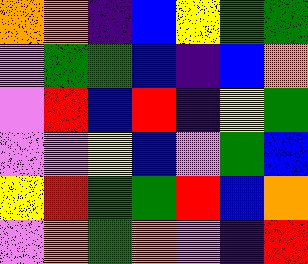[["orange", "orange", "indigo", "blue", "yellow", "green", "green"], ["violet", "green", "green", "blue", "indigo", "blue", "orange"], ["violet", "red", "blue", "red", "indigo", "yellow", "green"], ["violet", "violet", "yellow", "blue", "violet", "green", "blue"], ["yellow", "red", "green", "green", "red", "blue", "orange"], ["violet", "orange", "green", "orange", "violet", "indigo", "red"]]